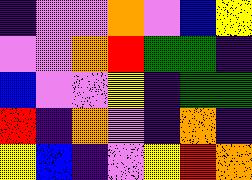[["indigo", "violet", "violet", "orange", "violet", "blue", "yellow"], ["violet", "violet", "orange", "red", "green", "green", "indigo"], ["blue", "violet", "violet", "yellow", "indigo", "green", "green"], ["red", "indigo", "orange", "violet", "indigo", "orange", "indigo"], ["yellow", "blue", "indigo", "violet", "yellow", "red", "orange"]]